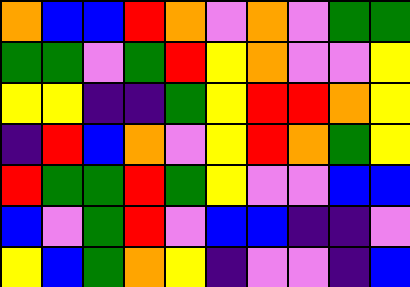[["orange", "blue", "blue", "red", "orange", "violet", "orange", "violet", "green", "green"], ["green", "green", "violet", "green", "red", "yellow", "orange", "violet", "violet", "yellow"], ["yellow", "yellow", "indigo", "indigo", "green", "yellow", "red", "red", "orange", "yellow"], ["indigo", "red", "blue", "orange", "violet", "yellow", "red", "orange", "green", "yellow"], ["red", "green", "green", "red", "green", "yellow", "violet", "violet", "blue", "blue"], ["blue", "violet", "green", "red", "violet", "blue", "blue", "indigo", "indigo", "violet"], ["yellow", "blue", "green", "orange", "yellow", "indigo", "violet", "violet", "indigo", "blue"]]